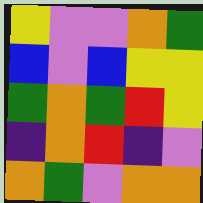[["yellow", "violet", "violet", "orange", "green"], ["blue", "violet", "blue", "yellow", "yellow"], ["green", "orange", "green", "red", "yellow"], ["indigo", "orange", "red", "indigo", "violet"], ["orange", "green", "violet", "orange", "orange"]]